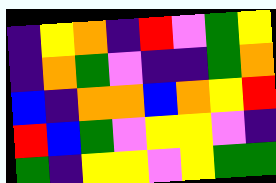[["indigo", "yellow", "orange", "indigo", "red", "violet", "green", "yellow"], ["indigo", "orange", "green", "violet", "indigo", "indigo", "green", "orange"], ["blue", "indigo", "orange", "orange", "blue", "orange", "yellow", "red"], ["red", "blue", "green", "violet", "yellow", "yellow", "violet", "indigo"], ["green", "indigo", "yellow", "yellow", "violet", "yellow", "green", "green"]]